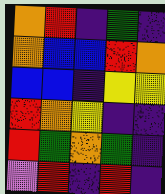[["orange", "red", "indigo", "green", "indigo"], ["orange", "blue", "blue", "red", "orange"], ["blue", "blue", "indigo", "yellow", "yellow"], ["red", "orange", "yellow", "indigo", "indigo"], ["red", "green", "orange", "green", "indigo"], ["violet", "red", "indigo", "red", "indigo"]]